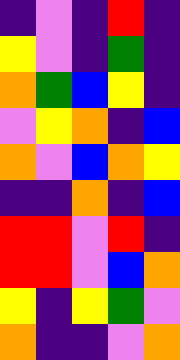[["indigo", "violet", "indigo", "red", "indigo"], ["yellow", "violet", "indigo", "green", "indigo"], ["orange", "green", "blue", "yellow", "indigo"], ["violet", "yellow", "orange", "indigo", "blue"], ["orange", "violet", "blue", "orange", "yellow"], ["indigo", "indigo", "orange", "indigo", "blue"], ["red", "red", "violet", "red", "indigo"], ["red", "red", "violet", "blue", "orange"], ["yellow", "indigo", "yellow", "green", "violet"], ["orange", "indigo", "indigo", "violet", "orange"]]